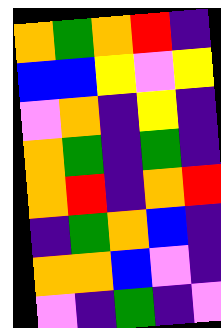[["orange", "green", "orange", "red", "indigo"], ["blue", "blue", "yellow", "violet", "yellow"], ["violet", "orange", "indigo", "yellow", "indigo"], ["orange", "green", "indigo", "green", "indigo"], ["orange", "red", "indigo", "orange", "red"], ["indigo", "green", "orange", "blue", "indigo"], ["orange", "orange", "blue", "violet", "indigo"], ["violet", "indigo", "green", "indigo", "violet"]]